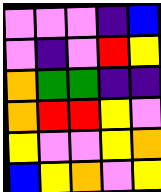[["violet", "violet", "violet", "indigo", "blue"], ["violet", "indigo", "violet", "red", "yellow"], ["orange", "green", "green", "indigo", "indigo"], ["orange", "red", "red", "yellow", "violet"], ["yellow", "violet", "violet", "yellow", "orange"], ["blue", "yellow", "orange", "violet", "yellow"]]